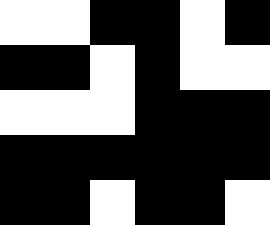[["white", "white", "black", "black", "white", "black"], ["black", "black", "white", "black", "white", "white"], ["white", "white", "white", "black", "black", "black"], ["black", "black", "black", "black", "black", "black"], ["black", "black", "white", "black", "black", "white"]]